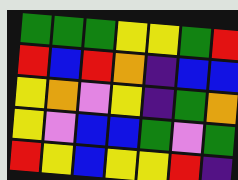[["green", "green", "green", "yellow", "yellow", "green", "red"], ["red", "blue", "red", "orange", "indigo", "blue", "blue"], ["yellow", "orange", "violet", "yellow", "indigo", "green", "orange"], ["yellow", "violet", "blue", "blue", "green", "violet", "green"], ["red", "yellow", "blue", "yellow", "yellow", "red", "indigo"]]